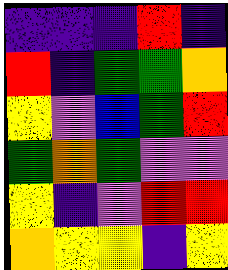[["indigo", "indigo", "indigo", "red", "indigo"], ["red", "indigo", "green", "green", "orange"], ["yellow", "violet", "blue", "green", "red"], ["green", "orange", "green", "violet", "violet"], ["yellow", "indigo", "violet", "red", "red"], ["orange", "yellow", "yellow", "indigo", "yellow"]]